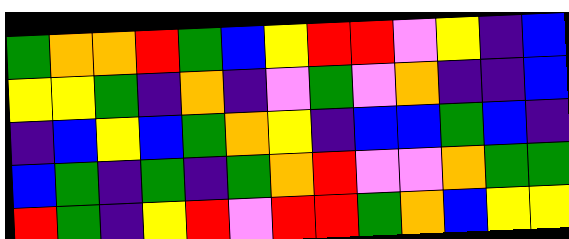[["green", "orange", "orange", "red", "green", "blue", "yellow", "red", "red", "violet", "yellow", "indigo", "blue"], ["yellow", "yellow", "green", "indigo", "orange", "indigo", "violet", "green", "violet", "orange", "indigo", "indigo", "blue"], ["indigo", "blue", "yellow", "blue", "green", "orange", "yellow", "indigo", "blue", "blue", "green", "blue", "indigo"], ["blue", "green", "indigo", "green", "indigo", "green", "orange", "red", "violet", "violet", "orange", "green", "green"], ["red", "green", "indigo", "yellow", "red", "violet", "red", "red", "green", "orange", "blue", "yellow", "yellow"]]